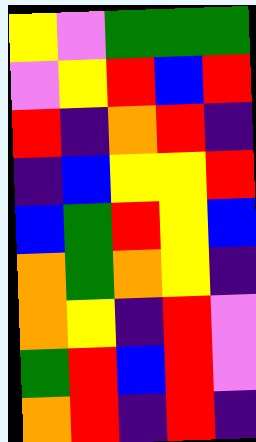[["yellow", "violet", "green", "green", "green"], ["violet", "yellow", "red", "blue", "red"], ["red", "indigo", "orange", "red", "indigo"], ["indigo", "blue", "yellow", "yellow", "red"], ["blue", "green", "red", "yellow", "blue"], ["orange", "green", "orange", "yellow", "indigo"], ["orange", "yellow", "indigo", "red", "violet"], ["green", "red", "blue", "red", "violet"], ["orange", "red", "indigo", "red", "indigo"]]